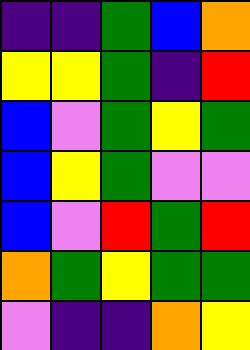[["indigo", "indigo", "green", "blue", "orange"], ["yellow", "yellow", "green", "indigo", "red"], ["blue", "violet", "green", "yellow", "green"], ["blue", "yellow", "green", "violet", "violet"], ["blue", "violet", "red", "green", "red"], ["orange", "green", "yellow", "green", "green"], ["violet", "indigo", "indigo", "orange", "yellow"]]